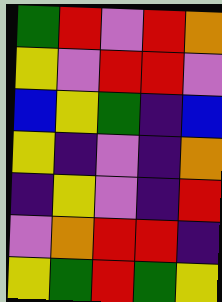[["green", "red", "violet", "red", "orange"], ["yellow", "violet", "red", "red", "violet"], ["blue", "yellow", "green", "indigo", "blue"], ["yellow", "indigo", "violet", "indigo", "orange"], ["indigo", "yellow", "violet", "indigo", "red"], ["violet", "orange", "red", "red", "indigo"], ["yellow", "green", "red", "green", "yellow"]]